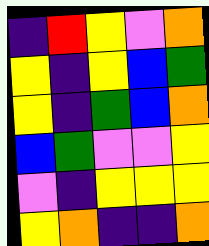[["indigo", "red", "yellow", "violet", "orange"], ["yellow", "indigo", "yellow", "blue", "green"], ["yellow", "indigo", "green", "blue", "orange"], ["blue", "green", "violet", "violet", "yellow"], ["violet", "indigo", "yellow", "yellow", "yellow"], ["yellow", "orange", "indigo", "indigo", "orange"]]